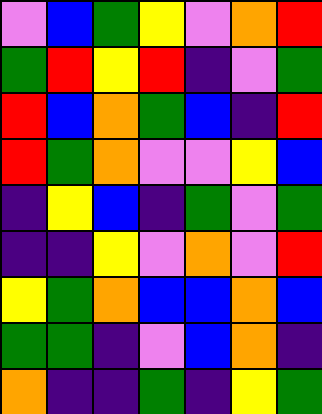[["violet", "blue", "green", "yellow", "violet", "orange", "red"], ["green", "red", "yellow", "red", "indigo", "violet", "green"], ["red", "blue", "orange", "green", "blue", "indigo", "red"], ["red", "green", "orange", "violet", "violet", "yellow", "blue"], ["indigo", "yellow", "blue", "indigo", "green", "violet", "green"], ["indigo", "indigo", "yellow", "violet", "orange", "violet", "red"], ["yellow", "green", "orange", "blue", "blue", "orange", "blue"], ["green", "green", "indigo", "violet", "blue", "orange", "indigo"], ["orange", "indigo", "indigo", "green", "indigo", "yellow", "green"]]